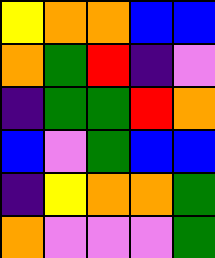[["yellow", "orange", "orange", "blue", "blue"], ["orange", "green", "red", "indigo", "violet"], ["indigo", "green", "green", "red", "orange"], ["blue", "violet", "green", "blue", "blue"], ["indigo", "yellow", "orange", "orange", "green"], ["orange", "violet", "violet", "violet", "green"]]